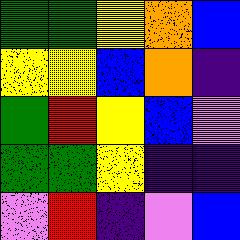[["green", "green", "yellow", "orange", "blue"], ["yellow", "yellow", "blue", "orange", "indigo"], ["green", "red", "yellow", "blue", "violet"], ["green", "green", "yellow", "indigo", "indigo"], ["violet", "red", "indigo", "violet", "blue"]]